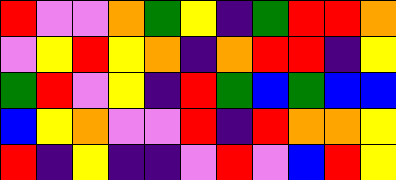[["red", "violet", "violet", "orange", "green", "yellow", "indigo", "green", "red", "red", "orange"], ["violet", "yellow", "red", "yellow", "orange", "indigo", "orange", "red", "red", "indigo", "yellow"], ["green", "red", "violet", "yellow", "indigo", "red", "green", "blue", "green", "blue", "blue"], ["blue", "yellow", "orange", "violet", "violet", "red", "indigo", "red", "orange", "orange", "yellow"], ["red", "indigo", "yellow", "indigo", "indigo", "violet", "red", "violet", "blue", "red", "yellow"]]